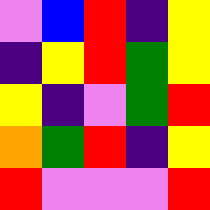[["violet", "blue", "red", "indigo", "yellow"], ["indigo", "yellow", "red", "green", "yellow"], ["yellow", "indigo", "violet", "green", "red"], ["orange", "green", "red", "indigo", "yellow"], ["red", "violet", "violet", "violet", "red"]]